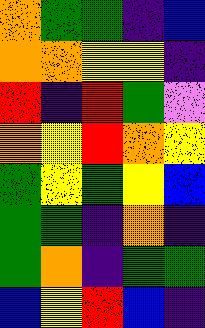[["orange", "green", "green", "indigo", "blue"], ["orange", "orange", "yellow", "yellow", "indigo"], ["red", "indigo", "red", "green", "violet"], ["orange", "yellow", "red", "orange", "yellow"], ["green", "yellow", "green", "yellow", "blue"], ["green", "green", "indigo", "orange", "indigo"], ["green", "orange", "indigo", "green", "green"], ["blue", "yellow", "red", "blue", "indigo"]]